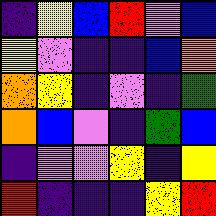[["indigo", "yellow", "blue", "red", "violet", "blue"], ["yellow", "violet", "indigo", "indigo", "blue", "orange"], ["orange", "yellow", "indigo", "violet", "indigo", "green"], ["orange", "blue", "violet", "indigo", "green", "blue"], ["indigo", "violet", "violet", "yellow", "indigo", "yellow"], ["red", "indigo", "indigo", "indigo", "yellow", "red"]]